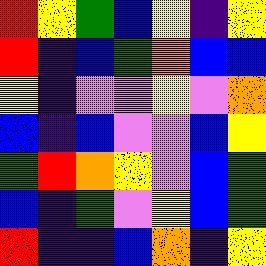[["red", "yellow", "green", "blue", "yellow", "indigo", "yellow"], ["red", "indigo", "blue", "green", "orange", "blue", "blue"], ["yellow", "indigo", "violet", "violet", "yellow", "violet", "orange"], ["blue", "indigo", "blue", "violet", "violet", "blue", "yellow"], ["green", "red", "orange", "yellow", "violet", "blue", "green"], ["blue", "indigo", "green", "violet", "yellow", "blue", "green"], ["red", "indigo", "indigo", "blue", "orange", "indigo", "yellow"]]